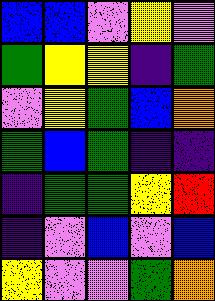[["blue", "blue", "violet", "yellow", "violet"], ["green", "yellow", "yellow", "indigo", "green"], ["violet", "yellow", "green", "blue", "orange"], ["green", "blue", "green", "indigo", "indigo"], ["indigo", "green", "green", "yellow", "red"], ["indigo", "violet", "blue", "violet", "blue"], ["yellow", "violet", "violet", "green", "orange"]]